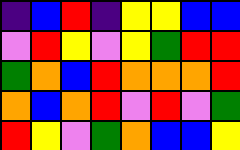[["indigo", "blue", "red", "indigo", "yellow", "yellow", "blue", "blue"], ["violet", "red", "yellow", "violet", "yellow", "green", "red", "red"], ["green", "orange", "blue", "red", "orange", "orange", "orange", "red"], ["orange", "blue", "orange", "red", "violet", "red", "violet", "green"], ["red", "yellow", "violet", "green", "orange", "blue", "blue", "yellow"]]